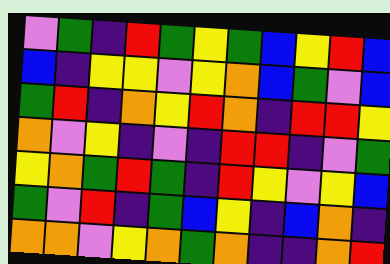[["violet", "green", "indigo", "red", "green", "yellow", "green", "blue", "yellow", "red", "blue"], ["blue", "indigo", "yellow", "yellow", "violet", "yellow", "orange", "blue", "green", "violet", "blue"], ["green", "red", "indigo", "orange", "yellow", "red", "orange", "indigo", "red", "red", "yellow"], ["orange", "violet", "yellow", "indigo", "violet", "indigo", "red", "red", "indigo", "violet", "green"], ["yellow", "orange", "green", "red", "green", "indigo", "red", "yellow", "violet", "yellow", "blue"], ["green", "violet", "red", "indigo", "green", "blue", "yellow", "indigo", "blue", "orange", "indigo"], ["orange", "orange", "violet", "yellow", "orange", "green", "orange", "indigo", "indigo", "orange", "red"]]